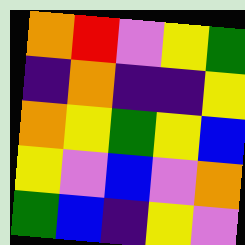[["orange", "red", "violet", "yellow", "green"], ["indigo", "orange", "indigo", "indigo", "yellow"], ["orange", "yellow", "green", "yellow", "blue"], ["yellow", "violet", "blue", "violet", "orange"], ["green", "blue", "indigo", "yellow", "violet"]]